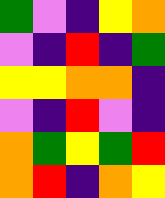[["green", "violet", "indigo", "yellow", "orange"], ["violet", "indigo", "red", "indigo", "green"], ["yellow", "yellow", "orange", "orange", "indigo"], ["violet", "indigo", "red", "violet", "indigo"], ["orange", "green", "yellow", "green", "red"], ["orange", "red", "indigo", "orange", "yellow"]]